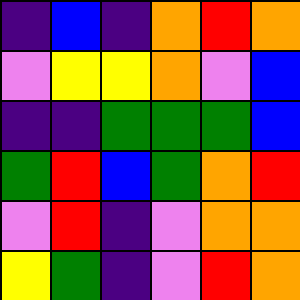[["indigo", "blue", "indigo", "orange", "red", "orange"], ["violet", "yellow", "yellow", "orange", "violet", "blue"], ["indigo", "indigo", "green", "green", "green", "blue"], ["green", "red", "blue", "green", "orange", "red"], ["violet", "red", "indigo", "violet", "orange", "orange"], ["yellow", "green", "indigo", "violet", "red", "orange"]]